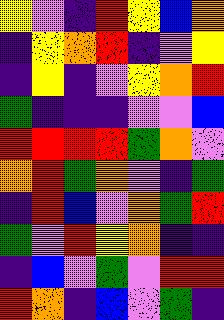[["yellow", "violet", "indigo", "red", "yellow", "blue", "orange"], ["indigo", "yellow", "orange", "red", "indigo", "violet", "yellow"], ["indigo", "yellow", "indigo", "violet", "yellow", "orange", "red"], ["green", "indigo", "indigo", "indigo", "violet", "violet", "blue"], ["red", "red", "red", "red", "green", "orange", "violet"], ["orange", "red", "green", "orange", "violet", "indigo", "green"], ["indigo", "red", "blue", "violet", "orange", "green", "red"], ["green", "violet", "red", "yellow", "orange", "indigo", "indigo"], ["indigo", "blue", "violet", "green", "violet", "red", "red"], ["red", "orange", "indigo", "blue", "violet", "green", "indigo"]]